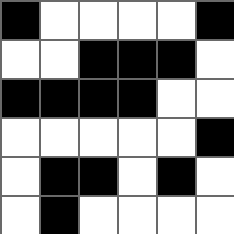[["black", "white", "white", "white", "white", "black"], ["white", "white", "black", "black", "black", "white"], ["black", "black", "black", "black", "white", "white"], ["white", "white", "white", "white", "white", "black"], ["white", "black", "black", "white", "black", "white"], ["white", "black", "white", "white", "white", "white"]]